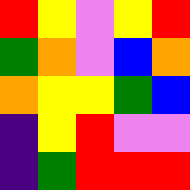[["red", "yellow", "violet", "yellow", "red"], ["green", "orange", "violet", "blue", "orange"], ["orange", "yellow", "yellow", "green", "blue"], ["indigo", "yellow", "red", "violet", "violet"], ["indigo", "green", "red", "red", "red"]]